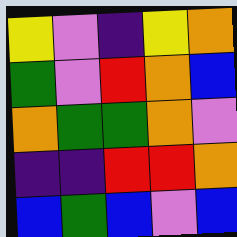[["yellow", "violet", "indigo", "yellow", "orange"], ["green", "violet", "red", "orange", "blue"], ["orange", "green", "green", "orange", "violet"], ["indigo", "indigo", "red", "red", "orange"], ["blue", "green", "blue", "violet", "blue"]]